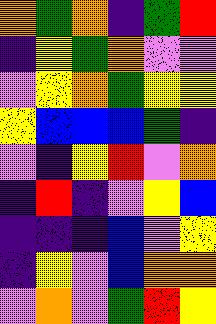[["orange", "green", "orange", "indigo", "green", "red"], ["indigo", "yellow", "green", "orange", "violet", "violet"], ["violet", "yellow", "orange", "green", "yellow", "yellow"], ["yellow", "blue", "blue", "blue", "green", "indigo"], ["violet", "indigo", "yellow", "red", "violet", "orange"], ["indigo", "red", "indigo", "violet", "yellow", "blue"], ["indigo", "indigo", "indigo", "blue", "violet", "yellow"], ["indigo", "yellow", "violet", "blue", "orange", "orange"], ["violet", "orange", "violet", "green", "red", "yellow"]]